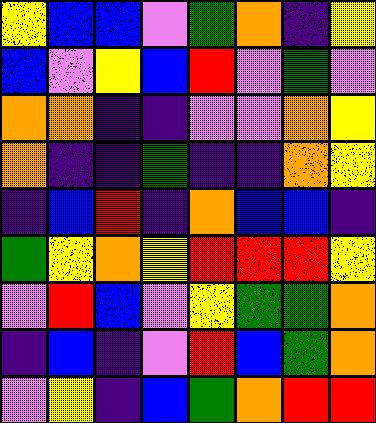[["yellow", "blue", "blue", "violet", "green", "orange", "indigo", "yellow"], ["blue", "violet", "yellow", "blue", "red", "violet", "green", "violet"], ["orange", "orange", "indigo", "indigo", "violet", "violet", "orange", "yellow"], ["orange", "indigo", "indigo", "green", "indigo", "indigo", "orange", "yellow"], ["indigo", "blue", "red", "indigo", "orange", "blue", "blue", "indigo"], ["green", "yellow", "orange", "yellow", "red", "red", "red", "yellow"], ["violet", "red", "blue", "violet", "yellow", "green", "green", "orange"], ["indigo", "blue", "indigo", "violet", "red", "blue", "green", "orange"], ["violet", "yellow", "indigo", "blue", "green", "orange", "red", "red"]]